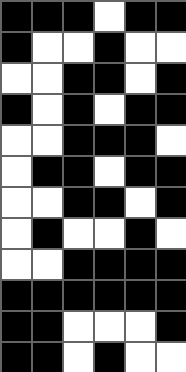[["black", "black", "black", "white", "black", "black"], ["black", "white", "white", "black", "white", "white"], ["white", "white", "black", "black", "white", "black"], ["black", "white", "black", "white", "black", "black"], ["white", "white", "black", "black", "black", "white"], ["white", "black", "black", "white", "black", "black"], ["white", "white", "black", "black", "white", "black"], ["white", "black", "white", "white", "black", "white"], ["white", "white", "black", "black", "black", "black"], ["black", "black", "black", "black", "black", "black"], ["black", "black", "white", "white", "white", "black"], ["black", "black", "white", "black", "white", "white"]]